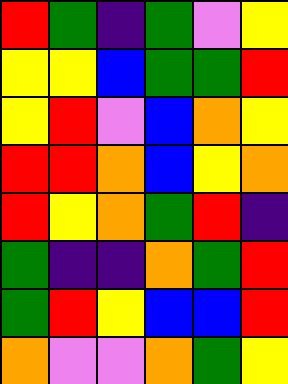[["red", "green", "indigo", "green", "violet", "yellow"], ["yellow", "yellow", "blue", "green", "green", "red"], ["yellow", "red", "violet", "blue", "orange", "yellow"], ["red", "red", "orange", "blue", "yellow", "orange"], ["red", "yellow", "orange", "green", "red", "indigo"], ["green", "indigo", "indigo", "orange", "green", "red"], ["green", "red", "yellow", "blue", "blue", "red"], ["orange", "violet", "violet", "orange", "green", "yellow"]]